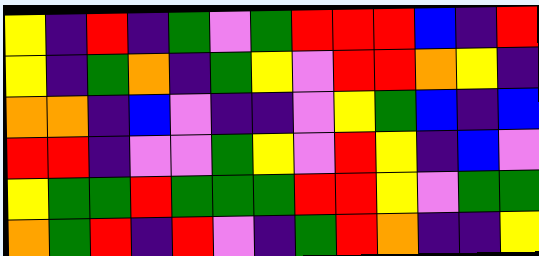[["yellow", "indigo", "red", "indigo", "green", "violet", "green", "red", "red", "red", "blue", "indigo", "red"], ["yellow", "indigo", "green", "orange", "indigo", "green", "yellow", "violet", "red", "red", "orange", "yellow", "indigo"], ["orange", "orange", "indigo", "blue", "violet", "indigo", "indigo", "violet", "yellow", "green", "blue", "indigo", "blue"], ["red", "red", "indigo", "violet", "violet", "green", "yellow", "violet", "red", "yellow", "indigo", "blue", "violet"], ["yellow", "green", "green", "red", "green", "green", "green", "red", "red", "yellow", "violet", "green", "green"], ["orange", "green", "red", "indigo", "red", "violet", "indigo", "green", "red", "orange", "indigo", "indigo", "yellow"]]